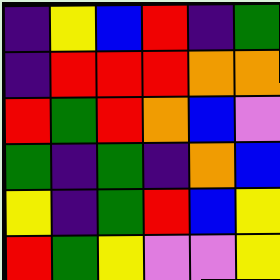[["indigo", "yellow", "blue", "red", "indigo", "green"], ["indigo", "red", "red", "red", "orange", "orange"], ["red", "green", "red", "orange", "blue", "violet"], ["green", "indigo", "green", "indigo", "orange", "blue"], ["yellow", "indigo", "green", "red", "blue", "yellow"], ["red", "green", "yellow", "violet", "violet", "yellow"]]